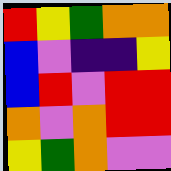[["red", "yellow", "green", "orange", "orange"], ["blue", "violet", "indigo", "indigo", "yellow"], ["blue", "red", "violet", "red", "red"], ["orange", "violet", "orange", "red", "red"], ["yellow", "green", "orange", "violet", "violet"]]